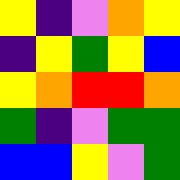[["yellow", "indigo", "violet", "orange", "yellow"], ["indigo", "yellow", "green", "yellow", "blue"], ["yellow", "orange", "red", "red", "orange"], ["green", "indigo", "violet", "green", "green"], ["blue", "blue", "yellow", "violet", "green"]]